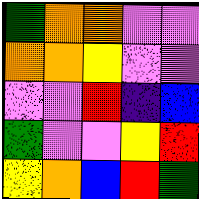[["green", "orange", "orange", "violet", "violet"], ["orange", "orange", "yellow", "violet", "violet"], ["violet", "violet", "red", "indigo", "blue"], ["green", "violet", "violet", "yellow", "red"], ["yellow", "orange", "blue", "red", "green"]]